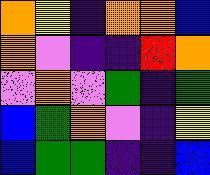[["orange", "yellow", "indigo", "orange", "orange", "blue"], ["orange", "violet", "indigo", "indigo", "red", "orange"], ["violet", "orange", "violet", "green", "indigo", "green"], ["blue", "green", "orange", "violet", "indigo", "yellow"], ["blue", "green", "green", "indigo", "indigo", "blue"]]